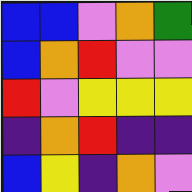[["blue", "blue", "violet", "orange", "green"], ["blue", "orange", "red", "violet", "violet"], ["red", "violet", "yellow", "yellow", "yellow"], ["indigo", "orange", "red", "indigo", "indigo"], ["blue", "yellow", "indigo", "orange", "violet"]]